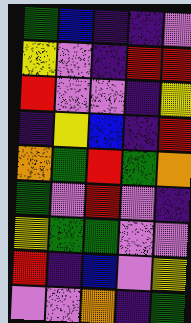[["green", "blue", "indigo", "indigo", "violet"], ["yellow", "violet", "indigo", "red", "red"], ["red", "violet", "violet", "indigo", "yellow"], ["indigo", "yellow", "blue", "indigo", "red"], ["orange", "green", "red", "green", "orange"], ["green", "violet", "red", "violet", "indigo"], ["yellow", "green", "green", "violet", "violet"], ["red", "indigo", "blue", "violet", "yellow"], ["violet", "violet", "orange", "indigo", "green"]]